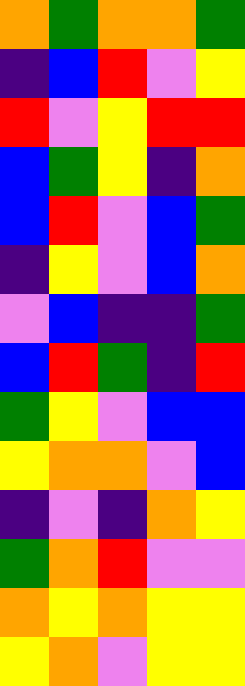[["orange", "green", "orange", "orange", "green"], ["indigo", "blue", "red", "violet", "yellow"], ["red", "violet", "yellow", "red", "red"], ["blue", "green", "yellow", "indigo", "orange"], ["blue", "red", "violet", "blue", "green"], ["indigo", "yellow", "violet", "blue", "orange"], ["violet", "blue", "indigo", "indigo", "green"], ["blue", "red", "green", "indigo", "red"], ["green", "yellow", "violet", "blue", "blue"], ["yellow", "orange", "orange", "violet", "blue"], ["indigo", "violet", "indigo", "orange", "yellow"], ["green", "orange", "red", "violet", "violet"], ["orange", "yellow", "orange", "yellow", "yellow"], ["yellow", "orange", "violet", "yellow", "yellow"]]